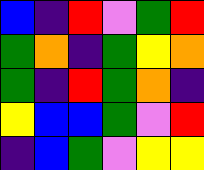[["blue", "indigo", "red", "violet", "green", "red"], ["green", "orange", "indigo", "green", "yellow", "orange"], ["green", "indigo", "red", "green", "orange", "indigo"], ["yellow", "blue", "blue", "green", "violet", "red"], ["indigo", "blue", "green", "violet", "yellow", "yellow"]]